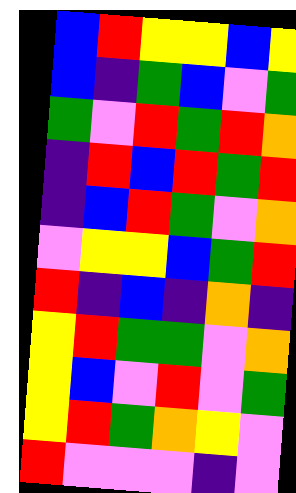[["blue", "red", "yellow", "yellow", "blue", "yellow"], ["blue", "indigo", "green", "blue", "violet", "green"], ["green", "violet", "red", "green", "red", "orange"], ["indigo", "red", "blue", "red", "green", "red"], ["indigo", "blue", "red", "green", "violet", "orange"], ["violet", "yellow", "yellow", "blue", "green", "red"], ["red", "indigo", "blue", "indigo", "orange", "indigo"], ["yellow", "red", "green", "green", "violet", "orange"], ["yellow", "blue", "violet", "red", "violet", "green"], ["yellow", "red", "green", "orange", "yellow", "violet"], ["red", "violet", "violet", "violet", "indigo", "violet"]]